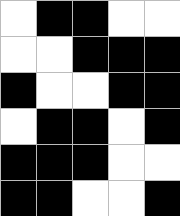[["white", "black", "black", "white", "white"], ["white", "white", "black", "black", "black"], ["black", "white", "white", "black", "black"], ["white", "black", "black", "white", "black"], ["black", "black", "black", "white", "white"], ["black", "black", "white", "white", "black"]]